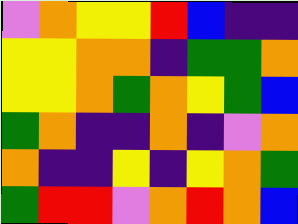[["violet", "orange", "yellow", "yellow", "red", "blue", "indigo", "indigo"], ["yellow", "yellow", "orange", "orange", "indigo", "green", "green", "orange"], ["yellow", "yellow", "orange", "green", "orange", "yellow", "green", "blue"], ["green", "orange", "indigo", "indigo", "orange", "indigo", "violet", "orange"], ["orange", "indigo", "indigo", "yellow", "indigo", "yellow", "orange", "green"], ["green", "red", "red", "violet", "orange", "red", "orange", "blue"]]